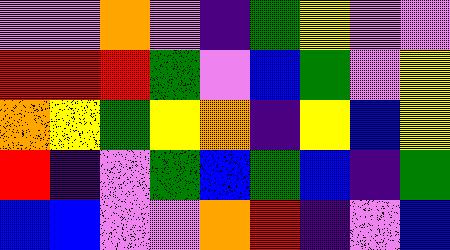[["violet", "violet", "orange", "violet", "indigo", "green", "yellow", "violet", "violet"], ["red", "red", "red", "green", "violet", "blue", "green", "violet", "yellow"], ["orange", "yellow", "green", "yellow", "orange", "indigo", "yellow", "blue", "yellow"], ["red", "indigo", "violet", "green", "blue", "green", "blue", "indigo", "green"], ["blue", "blue", "violet", "violet", "orange", "red", "indigo", "violet", "blue"]]